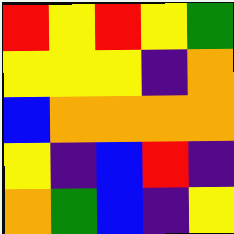[["red", "yellow", "red", "yellow", "green"], ["yellow", "yellow", "yellow", "indigo", "orange"], ["blue", "orange", "orange", "orange", "orange"], ["yellow", "indigo", "blue", "red", "indigo"], ["orange", "green", "blue", "indigo", "yellow"]]